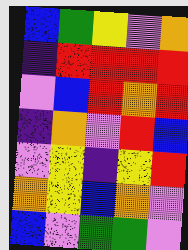[["blue", "green", "yellow", "violet", "orange"], ["indigo", "red", "red", "red", "red"], ["violet", "blue", "red", "orange", "red"], ["indigo", "orange", "violet", "red", "blue"], ["violet", "yellow", "indigo", "yellow", "red"], ["orange", "yellow", "blue", "orange", "violet"], ["blue", "violet", "green", "green", "violet"]]